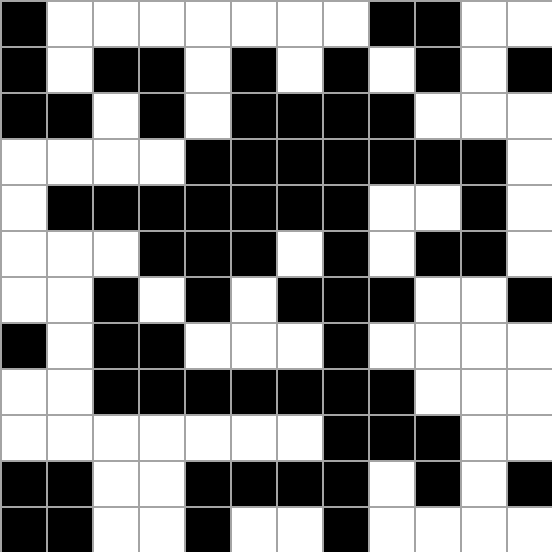[["black", "white", "white", "white", "white", "white", "white", "white", "black", "black", "white", "white"], ["black", "white", "black", "black", "white", "black", "white", "black", "white", "black", "white", "black"], ["black", "black", "white", "black", "white", "black", "black", "black", "black", "white", "white", "white"], ["white", "white", "white", "white", "black", "black", "black", "black", "black", "black", "black", "white"], ["white", "black", "black", "black", "black", "black", "black", "black", "white", "white", "black", "white"], ["white", "white", "white", "black", "black", "black", "white", "black", "white", "black", "black", "white"], ["white", "white", "black", "white", "black", "white", "black", "black", "black", "white", "white", "black"], ["black", "white", "black", "black", "white", "white", "white", "black", "white", "white", "white", "white"], ["white", "white", "black", "black", "black", "black", "black", "black", "black", "white", "white", "white"], ["white", "white", "white", "white", "white", "white", "white", "black", "black", "black", "white", "white"], ["black", "black", "white", "white", "black", "black", "black", "black", "white", "black", "white", "black"], ["black", "black", "white", "white", "black", "white", "white", "black", "white", "white", "white", "white"]]